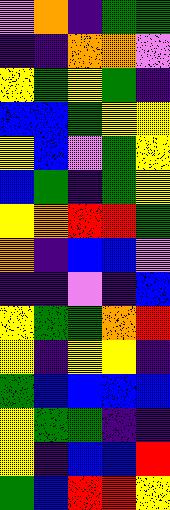[["violet", "orange", "indigo", "green", "green"], ["indigo", "indigo", "orange", "orange", "violet"], ["yellow", "green", "yellow", "green", "indigo"], ["blue", "blue", "green", "yellow", "yellow"], ["yellow", "blue", "violet", "green", "yellow"], ["blue", "green", "indigo", "green", "yellow"], ["yellow", "orange", "red", "red", "green"], ["orange", "indigo", "blue", "blue", "violet"], ["indigo", "indigo", "violet", "indigo", "blue"], ["yellow", "green", "green", "orange", "red"], ["yellow", "indigo", "yellow", "yellow", "indigo"], ["green", "blue", "blue", "blue", "blue"], ["yellow", "green", "green", "indigo", "indigo"], ["yellow", "indigo", "blue", "blue", "red"], ["green", "blue", "red", "red", "yellow"]]